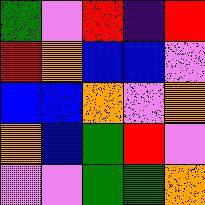[["green", "violet", "red", "indigo", "red"], ["red", "orange", "blue", "blue", "violet"], ["blue", "blue", "orange", "violet", "orange"], ["orange", "blue", "green", "red", "violet"], ["violet", "violet", "green", "green", "orange"]]